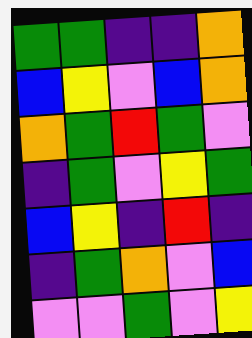[["green", "green", "indigo", "indigo", "orange"], ["blue", "yellow", "violet", "blue", "orange"], ["orange", "green", "red", "green", "violet"], ["indigo", "green", "violet", "yellow", "green"], ["blue", "yellow", "indigo", "red", "indigo"], ["indigo", "green", "orange", "violet", "blue"], ["violet", "violet", "green", "violet", "yellow"]]